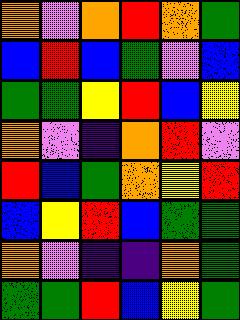[["orange", "violet", "orange", "red", "orange", "green"], ["blue", "red", "blue", "green", "violet", "blue"], ["green", "green", "yellow", "red", "blue", "yellow"], ["orange", "violet", "indigo", "orange", "red", "violet"], ["red", "blue", "green", "orange", "yellow", "red"], ["blue", "yellow", "red", "blue", "green", "green"], ["orange", "violet", "indigo", "indigo", "orange", "green"], ["green", "green", "red", "blue", "yellow", "green"]]